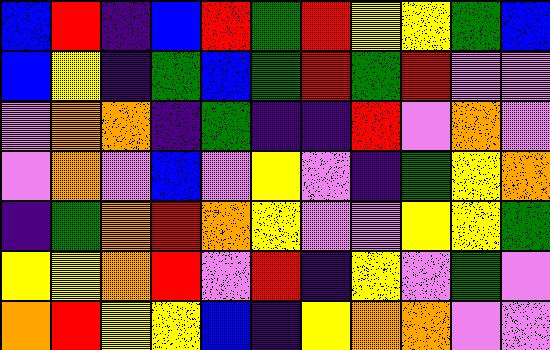[["blue", "red", "indigo", "blue", "red", "green", "red", "yellow", "yellow", "green", "blue"], ["blue", "yellow", "indigo", "green", "blue", "green", "red", "green", "red", "violet", "violet"], ["violet", "orange", "orange", "indigo", "green", "indigo", "indigo", "red", "violet", "orange", "violet"], ["violet", "orange", "violet", "blue", "violet", "yellow", "violet", "indigo", "green", "yellow", "orange"], ["indigo", "green", "orange", "red", "orange", "yellow", "violet", "violet", "yellow", "yellow", "green"], ["yellow", "yellow", "orange", "red", "violet", "red", "indigo", "yellow", "violet", "green", "violet"], ["orange", "red", "yellow", "yellow", "blue", "indigo", "yellow", "orange", "orange", "violet", "violet"]]